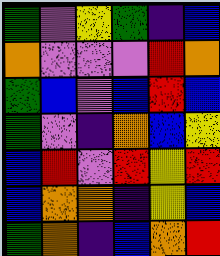[["green", "violet", "yellow", "green", "indigo", "blue"], ["orange", "violet", "violet", "violet", "red", "orange"], ["green", "blue", "violet", "blue", "red", "blue"], ["green", "violet", "indigo", "orange", "blue", "yellow"], ["blue", "red", "violet", "red", "yellow", "red"], ["blue", "orange", "orange", "indigo", "yellow", "blue"], ["green", "orange", "indigo", "blue", "orange", "red"]]